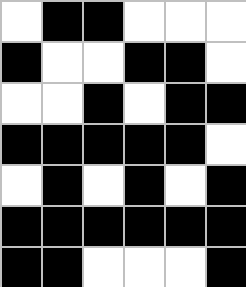[["white", "black", "black", "white", "white", "white"], ["black", "white", "white", "black", "black", "white"], ["white", "white", "black", "white", "black", "black"], ["black", "black", "black", "black", "black", "white"], ["white", "black", "white", "black", "white", "black"], ["black", "black", "black", "black", "black", "black"], ["black", "black", "white", "white", "white", "black"]]